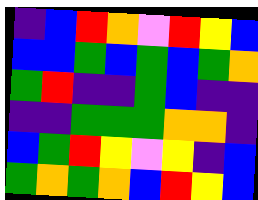[["indigo", "blue", "red", "orange", "violet", "red", "yellow", "blue"], ["blue", "blue", "green", "blue", "green", "blue", "green", "orange"], ["green", "red", "indigo", "indigo", "green", "blue", "indigo", "indigo"], ["indigo", "indigo", "green", "green", "green", "orange", "orange", "indigo"], ["blue", "green", "red", "yellow", "violet", "yellow", "indigo", "blue"], ["green", "orange", "green", "orange", "blue", "red", "yellow", "blue"]]